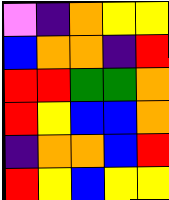[["violet", "indigo", "orange", "yellow", "yellow"], ["blue", "orange", "orange", "indigo", "red"], ["red", "red", "green", "green", "orange"], ["red", "yellow", "blue", "blue", "orange"], ["indigo", "orange", "orange", "blue", "red"], ["red", "yellow", "blue", "yellow", "yellow"]]